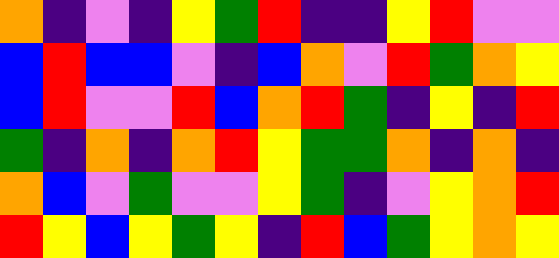[["orange", "indigo", "violet", "indigo", "yellow", "green", "red", "indigo", "indigo", "yellow", "red", "violet", "violet"], ["blue", "red", "blue", "blue", "violet", "indigo", "blue", "orange", "violet", "red", "green", "orange", "yellow"], ["blue", "red", "violet", "violet", "red", "blue", "orange", "red", "green", "indigo", "yellow", "indigo", "red"], ["green", "indigo", "orange", "indigo", "orange", "red", "yellow", "green", "green", "orange", "indigo", "orange", "indigo"], ["orange", "blue", "violet", "green", "violet", "violet", "yellow", "green", "indigo", "violet", "yellow", "orange", "red"], ["red", "yellow", "blue", "yellow", "green", "yellow", "indigo", "red", "blue", "green", "yellow", "orange", "yellow"]]